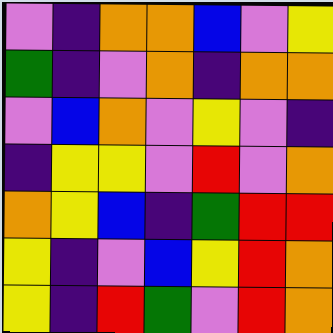[["violet", "indigo", "orange", "orange", "blue", "violet", "yellow"], ["green", "indigo", "violet", "orange", "indigo", "orange", "orange"], ["violet", "blue", "orange", "violet", "yellow", "violet", "indigo"], ["indigo", "yellow", "yellow", "violet", "red", "violet", "orange"], ["orange", "yellow", "blue", "indigo", "green", "red", "red"], ["yellow", "indigo", "violet", "blue", "yellow", "red", "orange"], ["yellow", "indigo", "red", "green", "violet", "red", "orange"]]